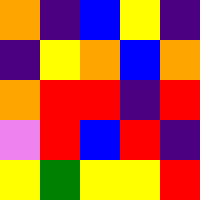[["orange", "indigo", "blue", "yellow", "indigo"], ["indigo", "yellow", "orange", "blue", "orange"], ["orange", "red", "red", "indigo", "red"], ["violet", "red", "blue", "red", "indigo"], ["yellow", "green", "yellow", "yellow", "red"]]